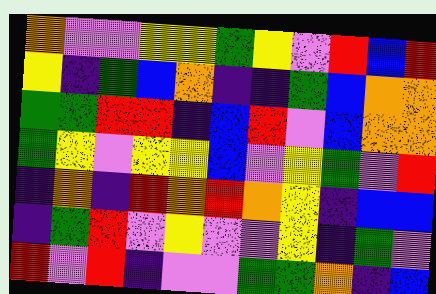[["orange", "violet", "violet", "yellow", "yellow", "green", "yellow", "violet", "red", "blue", "red"], ["yellow", "indigo", "green", "blue", "orange", "indigo", "indigo", "green", "blue", "orange", "orange"], ["green", "green", "red", "red", "indigo", "blue", "red", "violet", "blue", "orange", "orange"], ["green", "yellow", "violet", "yellow", "yellow", "blue", "violet", "yellow", "green", "violet", "red"], ["indigo", "orange", "indigo", "red", "orange", "red", "orange", "yellow", "indigo", "blue", "blue"], ["indigo", "green", "red", "violet", "yellow", "violet", "violet", "yellow", "indigo", "green", "violet"], ["red", "violet", "red", "indigo", "violet", "violet", "green", "green", "orange", "indigo", "blue"]]